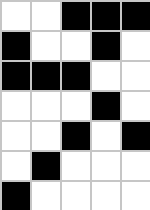[["white", "white", "black", "black", "black"], ["black", "white", "white", "black", "white"], ["black", "black", "black", "white", "white"], ["white", "white", "white", "black", "white"], ["white", "white", "black", "white", "black"], ["white", "black", "white", "white", "white"], ["black", "white", "white", "white", "white"]]